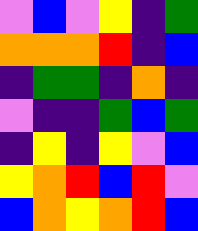[["violet", "blue", "violet", "yellow", "indigo", "green"], ["orange", "orange", "orange", "red", "indigo", "blue"], ["indigo", "green", "green", "indigo", "orange", "indigo"], ["violet", "indigo", "indigo", "green", "blue", "green"], ["indigo", "yellow", "indigo", "yellow", "violet", "blue"], ["yellow", "orange", "red", "blue", "red", "violet"], ["blue", "orange", "yellow", "orange", "red", "blue"]]